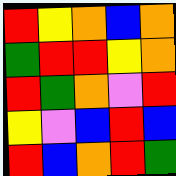[["red", "yellow", "orange", "blue", "orange"], ["green", "red", "red", "yellow", "orange"], ["red", "green", "orange", "violet", "red"], ["yellow", "violet", "blue", "red", "blue"], ["red", "blue", "orange", "red", "green"]]